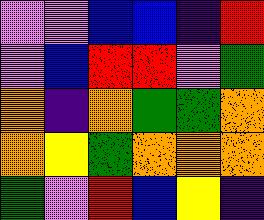[["violet", "violet", "blue", "blue", "indigo", "red"], ["violet", "blue", "red", "red", "violet", "green"], ["orange", "indigo", "orange", "green", "green", "orange"], ["orange", "yellow", "green", "orange", "orange", "orange"], ["green", "violet", "red", "blue", "yellow", "indigo"]]